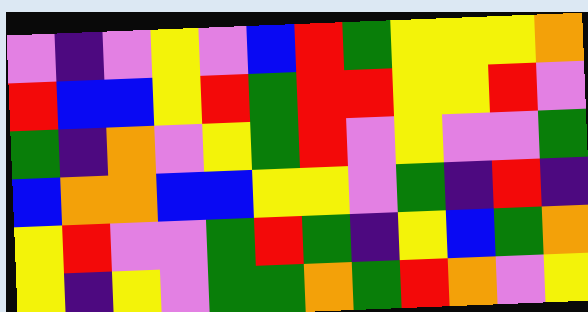[["violet", "indigo", "violet", "yellow", "violet", "blue", "red", "green", "yellow", "yellow", "yellow", "orange"], ["red", "blue", "blue", "yellow", "red", "green", "red", "red", "yellow", "yellow", "red", "violet"], ["green", "indigo", "orange", "violet", "yellow", "green", "red", "violet", "yellow", "violet", "violet", "green"], ["blue", "orange", "orange", "blue", "blue", "yellow", "yellow", "violet", "green", "indigo", "red", "indigo"], ["yellow", "red", "violet", "violet", "green", "red", "green", "indigo", "yellow", "blue", "green", "orange"], ["yellow", "indigo", "yellow", "violet", "green", "green", "orange", "green", "red", "orange", "violet", "yellow"]]